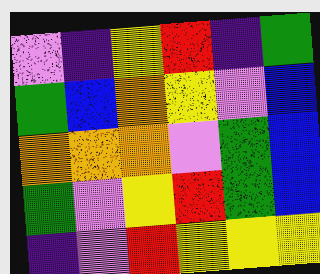[["violet", "indigo", "yellow", "red", "indigo", "green"], ["green", "blue", "orange", "yellow", "violet", "blue"], ["orange", "orange", "orange", "violet", "green", "blue"], ["green", "violet", "yellow", "red", "green", "blue"], ["indigo", "violet", "red", "yellow", "yellow", "yellow"]]